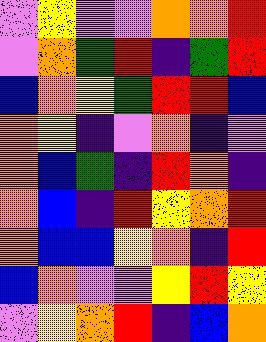[["violet", "yellow", "violet", "violet", "orange", "orange", "red"], ["violet", "orange", "green", "red", "indigo", "green", "red"], ["blue", "orange", "yellow", "green", "red", "red", "blue"], ["orange", "yellow", "indigo", "violet", "orange", "indigo", "violet"], ["orange", "blue", "green", "indigo", "red", "orange", "indigo"], ["orange", "blue", "indigo", "red", "yellow", "orange", "red"], ["orange", "blue", "blue", "yellow", "orange", "indigo", "red"], ["blue", "orange", "violet", "violet", "yellow", "red", "yellow"], ["violet", "yellow", "orange", "red", "indigo", "blue", "orange"]]